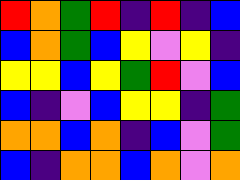[["red", "orange", "green", "red", "indigo", "red", "indigo", "blue"], ["blue", "orange", "green", "blue", "yellow", "violet", "yellow", "indigo"], ["yellow", "yellow", "blue", "yellow", "green", "red", "violet", "blue"], ["blue", "indigo", "violet", "blue", "yellow", "yellow", "indigo", "green"], ["orange", "orange", "blue", "orange", "indigo", "blue", "violet", "green"], ["blue", "indigo", "orange", "orange", "blue", "orange", "violet", "orange"]]